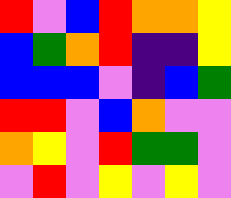[["red", "violet", "blue", "red", "orange", "orange", "yellow"], ["blue", "green", "orange", "red", "indigo", "indigo", "yellow"], ["blue", "blue", "blue", "violet", "indigo", "blue", "green"], ["red", "red", "violet", "blue", "orange", "violet", "violet"], ["orange", "yellow", "violet", "red", "green", "green", "violet"], ["violet", "red", "violet", "yellow", "violet", "yellow", "violet"]]